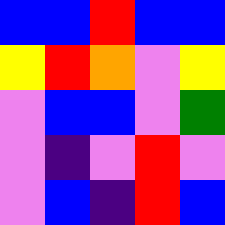[["blue", "blue", "red", "blue", "blue"], ["yellow", "red", "orange", "violet", "yellow"], ["violet", "blue", "blue", "violet", "green"], ["violet", "indigo", "violet", "red", "violet"], ["violet", "blue", "indigo", "red", "blue"]]